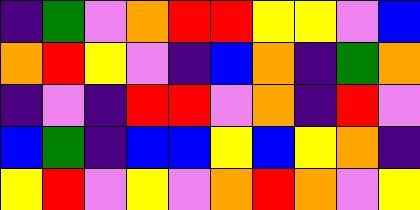[["indigo", "green", "violet", "orange", "red", "red", "yellow", "yellow", "violet", "blue"], ["orange", "red", "yellow", "violet", "indigo", "blue", "orange", "indigo", "green", "orange"], ["indigo", "violet", "indigo", "red", "red", "violet", "orange", "indigo", "red", "violet"], ["blue", "green", "indigo", "blue", "blue", "yellow", "blue", "yellow", "orange", "indigo"], ["yellow", "red", "violet", "yellow", "violet", "orange", "red", "orange", "violet", "yellow"]]